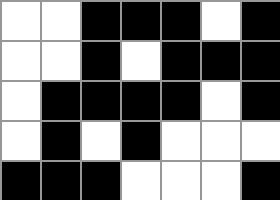[["white", "white", "black", "black", "black", "white", "black"], ["white", "white", "black", "white", "black", "black", "black"], ["white", "black", "black", "black", "black", "white", "black"], ["white", "black", "white", "black", "white", "white", "white"], ["black", "black", "black", "white", "white", "white", "black"]]